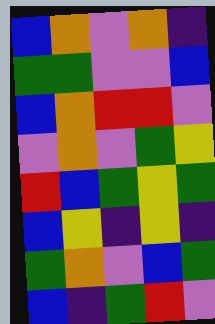[["blue", "orange", "violet", "orange", "indigo"], ["green", "green", "violet", "violet", "blue"], ["blue", "orange", "red", "red", "violet"], ["violet", "orange", "violet", "green", "yellow"], ["red", "blue", "green", "yellow", "green"], ["blue", "yellow", "indigo", "yellow", "indigo"], ["green", "orange", "violet", "blue", "green"], ["blue", "indigo", "green", "red", "violet"]]